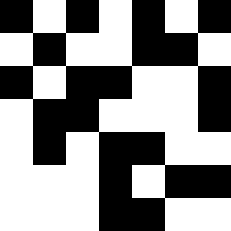[["black", "white", "black", "white", "black", "white", "black"], ["white", "black", "white", "white", "black", "black", "white"], ["black", "white", "black", "black", "white", "white", "black"], ["white", "black", "black", "white", "white", "white", "black"], ["white", "black", "white", "black", "black", "white", "white"], ["white", "white", "white", "black", "white", "black", "black"], ["white", "white", "white", "black", "black", "white", "white"]]